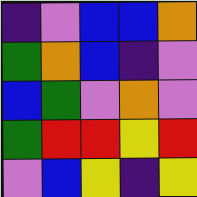[["indigo", "violet", "blue", "blue", "orange"], ["green", "orange", "blue", "indigo", "violet"], ["blue", "green", "violet", "orange", "violet"], ["green", "red", "red", "yellow", "red"], ["violet", "blue", "yellow", "indigo", "yellow"]]